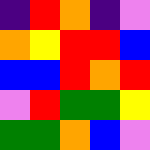[["indigo", "red", "orange", "indigo", "violet"], ["orange", "yellow", "red", "red", "blue"], ["blue", "blue", "red", "orange", "red"], ["violet", "red", "green", "green", "yellow"], ["green", "green", "orange", "blue", "violet"]]